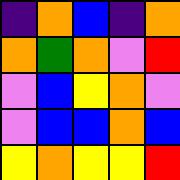[["indigo", "orange", "blue", "indigo", "orange"], ["orange", "green", "orange", "violet", "red"], ["violet", "blue", "yellow", "orange", "violet"], ["violet", "blue", "blue", "orange", "blue"], ["yellow", "orange", "yellow", "yellow", "red"]]